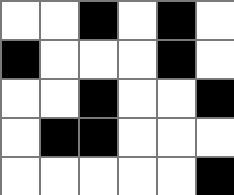[["white", "white", "black", "white", "black", "white"], ["black", "white", "white", "white", "black", "white"], ["white", "white", "black", "white", "white", "black"], ["white", "black", "black", "white", "white", "white"], ["white", "white", "white", "white", "white", "black"]]